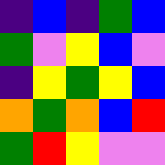[["indigo", "blue", "indigo", "green", "blue"], ["green", "violet", "yellow", "blue", "violet"], ["indigo", "yellow", "green", "yellow", "blue"], ["orange", "green", "orange", "blue", "red"], ["green", "red", "yellow", "violet", "violet"]]